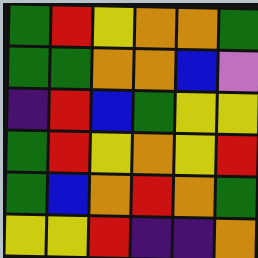[["green", "red", "yellow", "orange", "orange", "green"], ["green", "green", "orange", "orange", "blue", "violet"], ["indigo", "red", "blue", "green", "yellow", "yellow"], ["green", "red", "yellow", "orange", "yellow", "red"], ["green", "blue", "orange", "red", "orange", "green"], ["yellow", "yellow", "red", "indigo", "indigo", "orange"]]